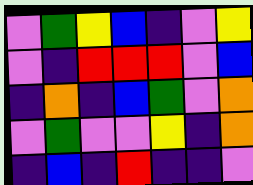[["violet", "green", "yellow", "blue", "indigo", "violet", "yellow"], ["violet", "indigo", "red", "red", "red", "violet", "blue"], ["indigo", "orange", "indigo", "blue", "green", "violet", "orange"], ["violet", "green", "violet", "violet", "yellow", "indigo", "orange"], ["indigo", "blue", "indigo", "red", "indigo", "indigo", "violet"]]